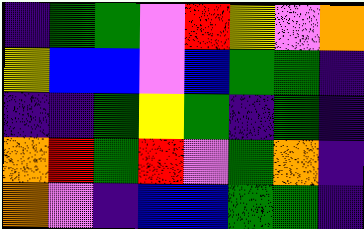[["indigo", "green", "green", "violet", "red", "yellow", "violet", "orange"], ["yellow", "blue", "blue", "violet", "blue", "green", "green", "indigo"], ["indigo", "indigo", "green", "yellow", "green", "indigo", "green", "indigo"], ["orange", "red", "green", "red", "violet", "green", "orange", "indigo"], ["orange", "violet", "indigo", "blue", "blue", "green", "green", "indigo"]]